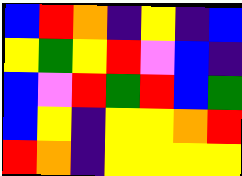[["blue", "red", "orange", "indigo", "yellow", "indigo", "blue"], ["yellow", "green", "yellow", "red", "violet", "blue", "indigo"], ["blue", "violet", "red", "green", "red", "blue", "green"], ["blue", "yellow", "indigo", "yellow", "yellow", "orange", "red"], ["red", "orange", "indigo", "yellow", "yellow", "yellow", "yellow"]]